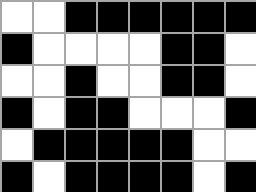[["white", "white", "black", "black", "black", "black", "black", "black"], ["black", "white", "white", "white", "white", "black", "black", "white"], ["white", "white", "black", "white", "white", "black", "black", "white"], ["black", "white", "black", "black", "white", "white", "white", "black"], ["white", "black", "black", "black", "black", "black", "white", "white"], ["black", "white", "black", "black", "black", "black", "white", "black"]]